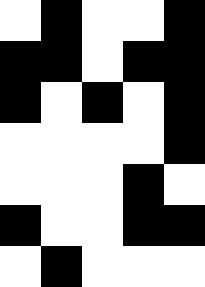[["white", "black", "white", "white", "black"], ["black", "black", "white", "black", "black"], ["black", "white", "black", "white", "black"], ["white", "white", "white", "white", "black"], ["white", "white", "white", "black", "white"], ["black", "white", "white", "black", "black"], ["white", "black", "white", "white", "white"]]